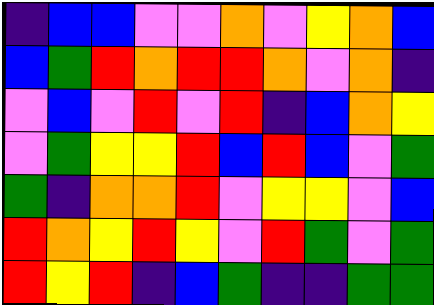[["indigo", "blue", "blue", "violet", "violet", "orange", "violet", "yellow", "orange", "blue"], ["blue", "green", "red", "orange", "red", "red", "orange", "violet", "orange", "indigo"], ["violet", "blue", "violet", "red", "violet", "red", "indigo", "blue", "orange", "yellow"], ["violet", "green", "yellow", "yellow", "red", "blue", "red", "blue", "violet", "green"], ["green", "indigo", "orange", "orange", "red", "violet", "yellow", "yellow", "violet", "blue"], ["red", "orange", "yellow", "red", "yellow", "violet", "red", "green", "violet", "green"], ["red", "yellow", "red", "indigo", "blue", "green", "indigo", "indigo", "green", "green"]]